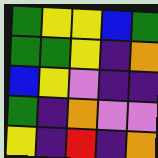[["green", "yellow", "yellow", "blue", "green"], ["green", "green", "yellow", "indigo", "orange"], ["blue", "yellow", "violet", "indigo", "indigo"], ["green", "indigo", "orange", "violet", "violet"], ["yellow", "indigo", "red", "indigo", "orange"]]